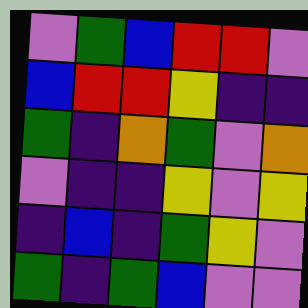[["violet", "green", "blue", "red", "red", "violet"], ["blue", "red", "red", "yellow", "indigo", "indigo"], ["green", "indigo", "orange", "green", "violet", "orange"], ["violet", "indigo", "indigo", "yellow", "violet", "yellow"], ["indigo", "blue", "indigo", "green", "yellow", "violet"], ["green", "indigo", "green", "blue", "violet", "violet"]]